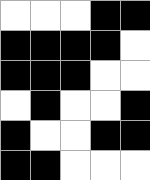[["white", "white", "white", "black", "black"], ["black", "black", "black", "black", "white"], ["black", "black", "black", "white", "white"], ["white", "black", "white", "white", "black"], ["black", "white", "white", "black", "black"], ["black", "black", "white", "white", "white"]]